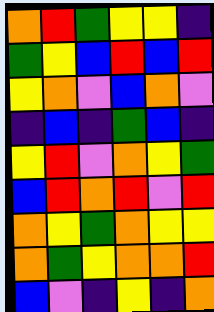[["orange", "red", "green", "yellow", "yellow", "indigo"], ["green", "yellow", "blue", "red", "blue", "red"], ["yellow", "orange", "violet", "blue", "orange", "violet"], ["indigo", "blue", "indigo", "green", "blue", "indigo"], ["yellow", "red", "violet", "orange", "yellow", "green"], ["blue", "red", "orange", "red", "violet", "red"], ["orange", "yellow", "green", "orange", "yellow", "yellow"], ["orange", "green", "yellow", "orange", "orange", "red"], ["blue", "violet", "indigo", "yellow", "indigo", "orange"]]